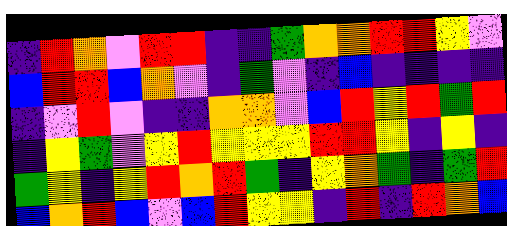[["indigo", "red", "orange", "violet", "red", "red", "indigo", "indigo", "green", "orange", "orange", "red", "red", "yellow", "violet"], ["blue", "red", "red", "blue", "orange", "violet", "indigo", "green", "violet", "indigo", "blue", "indigo", "indigo", "indigo", "indigo"], ["indigo", "violet", "red", "violet", "indigo", "indigo", "orange", "orange", "violet", "blue", "red", "yellow", "red", "green", "red"], ["indigo", "yellow", "green", "violet", "yellow", "red", "yellow", "yellow", "yellow", "red", "red", "yellow", "indigo", "yellow", "indigo"], ["green", "yellow", "indigo", "yellow", "red", "orange", "red", "green", "indigo", "yellow", "orange", "green", "indigo", "green", "red"], ["blue", "orange", "red", "blue", "violet", "blue", "red", "yellow", "yellow", "indigo", "red", "indigo", "red", "orange", "blue"]]